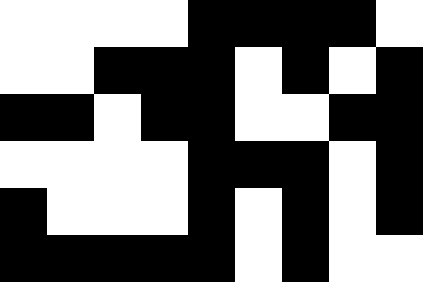[["white", "white", "white", "white", "black", "black", "black", "black", "white"], ["white", "white", "black", "black", "black", "white", "black", "white", "black"], ["black", "black", "white", "black", "black", "white", "white", "black", "black"], ["white", "white", "white", "white", "black", "black", "black", "white", "black"], ["black", "white", "white", "white", "black", "white", "black", "white", "black"], ["black", "black", "black", "black", "black", "white", "black", "white", "white"]]